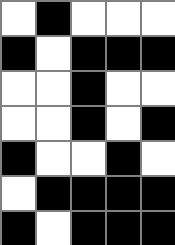[["white", "black", "white", "white", "white"], ["black", "white", "black", "black", "black"], ["white", "white", "black", "white", "white"], ["white", "white", "black", "white", "black"], ["black", "white", "white", "black", "white"], ["white", "black", "black", "black", "black"], ["black", "white", "black", "black", "black"]]